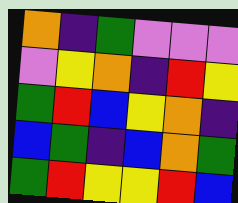[["orange", "indigo", "green", "violet", "violet", "violet"], ["violet", "yellow", "orange", "indigo", "red", "yellow"], ["green", "red", "blue", "yellow", "orange", "indigo"], ["blue", "green", "indigo", "blue", "orange", "green"], ["green", "red", "yellow", "yellow", "red", "blue"]]